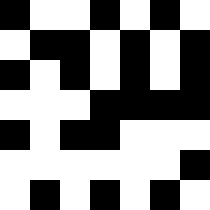[["black", "white", "white", "black", "white", "black", "white"], ["white", "black", "black", "white", "black", "white", "black"], ["black", "white", "black", "white", "black", "white", "black"], ["white", "white", "white", "black", "black", "black", "black"], ["black", "white", "black", "black", "white", "white", "white"], ["white", "white", "white", "white", "white", "white", "black"], ["white", "black", "white", "black", "white", "black", "white"]]